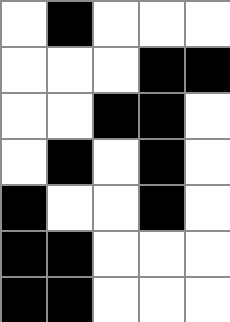[["white", "black", "white", "white", "white"], ["white", "white", "white", "black", "black"], ["white", "white", "black", "black", "white"], ["white", "black", "white", "black", "white"], ["black", "white", "white", "black", "white"], ["black", "black", "white", "white", "white"], ["black", "black", "white", "white", "white"]]